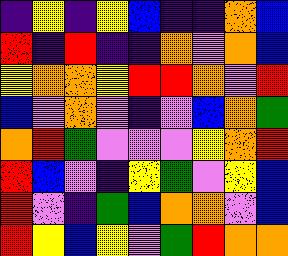[["indigo", "yellow", "indigo", "yellow", "blue", "indigo", "indigo", "orange", "blue"], ["red", "indigo", "red", "indigo", "indigo", "orange", "violet", "orange", "blue"], ["yellow", "orange", "orange", "yellow", "red", "red", "orange", "violet", "red"], ["blue", "violet", "orange", "violet", "indigo", "violet", "blue", "orange", "green"], ["orange", "red", "green", "violet", "violet", "violet", "yellow", "orange", "red"], ["red", "blue", "violet", "indigo", "yellow", "green", "violet", "yellow", "blue"], ["red", "violet", "indigo", "green", "blue", "orange", "orange", "violet", "blue"], ["red", "yellow", "blue", "yellow", "violet", "green", "red", "orange", "orange"]]